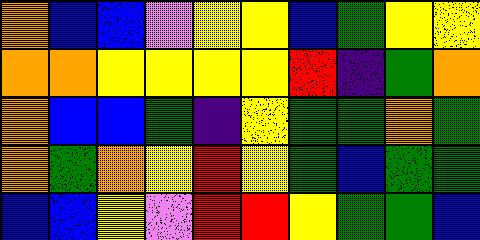[["orange", "blue", "blue", "violet", "yellow", "yellow", "blue", "green", "yellow", "yellow"], ["orange", "orange", "yellow", "yellow", "yellow", "yellow", "red", "indigo", "green", "orange"], ["orange", "blue", "blue", "green", "indigo", "yellow", "green", "green", "orange", "green"], ["orange", "green", "orange", "yellow", "red", "yellow", "green", "blue", "green", "green"], ["blue", "blue", "yellow", "violet", "red", "red", "yellow", "green", "green", "blue"]]